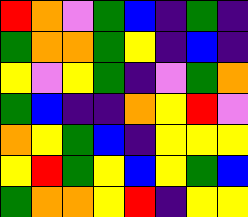[["red", "orange", "violet", "green", "blue", "indigo", "green", "indigo"], ["green", "orange", "orange", "green", "yellow", "indigo", "blue", "indigo"], ["yellow", "violet", "yellow", "green", "indigo", "violet", "green", "orange"], ["green", "blue", "indigo", "indigo", "orange", "yellow", "red", "violet"], ["orange", "yellow", "green", "blue", "indigo", "yellow", "yellow", "yellow"], ["yellow", "red", "green", "yellow", "blue", "yellow", "green", "blue"], ["green", "orange", "orange", "yellow", "red", "indigo", "yellow", "yellow"]]